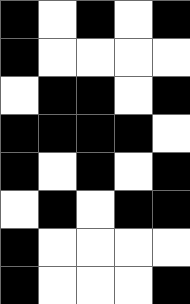[["black", "white", "black", "white", "black"], ["black", "white", "white", "white", "white"], ["white", "black", "black", "white", "black"], ["black", "black", "black", "black", "white"], ["black", "white", "black", "white", "black"], ["white", "black", "white", "black", "black"], ["black", "white", "white", "white", "white"], ["black", "white", "white", "white", "black"]]